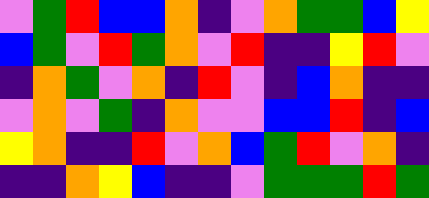[["violet", "green", "red", "blue", "blue", "orange", "indigo", "violet", "orange", "green", "green", "blue", "yellow"], ["blue", "green", "violet", "red", "green", "orange", "violet", "red", "indigo", "indigo", "yellow", "red", "violet"], ["indigo", "orange", "green", "violet", "orange", "indigo", "red", "violet", "indigo", "blue", "orange", "indigo", "indigo"], ["violet", "orange", "violet", "green", "indigo", "orange", "violet", "violet", "blue", "blue", "red", "indigo", "blue"], ["yellow", "orange", "indigo", "indigo", "red", "violet", "orange", "blue", "green", "red", "violet", "orange", "indigo"], ["indigo", "indigo", "orange", "yellow", "blue", "indigo", "indigo", "violet", "green", "green", "green", "red", "green"]]